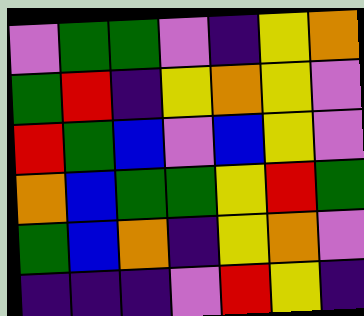[["violet", "green", "green", "violet", "indigo", "yellow", "orange"], ["green", "red", "indigo", "yellow", "orange", "yellow", "violet"], ["red", "green", "blue", "violet", "blue", "yellow", "violet"], ["orange", "blue", "green", "green", "yellow", "red", "green"], ["green", "blue", "orange", "indigo", "yellow", "orange", "violet"], ["indigo", "indigo", "indigo", "violet", "red", "yellow", "indigo"]]